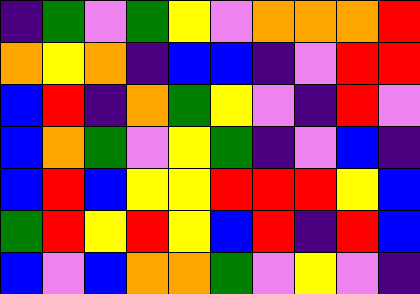[["indigo", "green", "violet", "green", "yellow", "violet", "orange", "orange", "orange", "red"], ["orange", "yellow", "orange", "indigo", "blue", "blue", "indigo", "violet", "red", "red"], ["blue", "red", "indigo", "orange", "green", "yellow", "violet", "indigo", "red", "violet"], ["blue", "orange", "green", "violet", "yellow", "green", "indigo", "violet", "blue", "indigo"], ["blue", "red", "blue", "yellow", "yellow", "red", "red", "red", "yellow", "blue"], ["green", "red", "yellow", "red", "yellow", "blue", "red", "indigo", "red", "blue"], ["blue", "violet", "blue", "orange", "orange", "green", "violet", "yellow", "violet", "indigo"]]